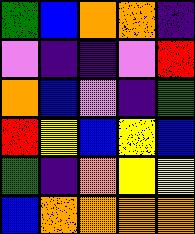[["green", "blue", "orange", "orange", "indigo"], ["violet", "indigo", "indigo", "violet", "red"], ["orange", "blue", "violet", "indigo", "green"], ["red", "yellow", "blue", "yellow", "blue"], ["green", "indigo", "orange", "yellow", "yellow"], ["blue", "orange", "orange", "orange", "orange"]]